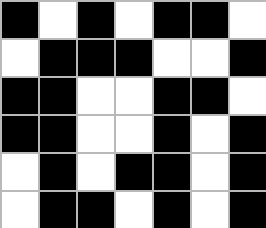[["black", "white", "black", "white", "black", "black", "white"], ["white", "black", "black", "black", "white", "white", "black"], ["black", "black", "white", "white", "black", "black", "white"], ["black", "black", "white", "white", "black", "white", "black"], ["white", "black", "white", "black", "black", "white", "black"], ["white", "black", "black", "white", "black", "white", "black"]]